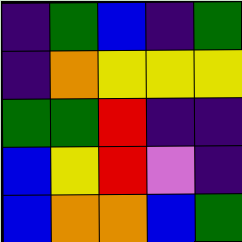[["indigo", "green", "blue", "indigo", "green"], ["indigo", "orange", "yellow", "yellow", "yellow"], ["green", "green", "red", "indigo", "indigo"], ["blue", "yellow", "red", "violet", "indigo"], ["blue", "orange", "orange", "blue", "green"]]